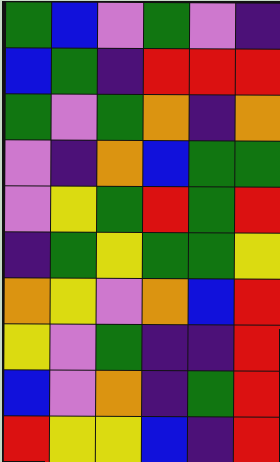[["green", "blue", "violet", "green", "violet", "indigo"], ["blue", "green", "indigo", "red", "red", "red"], ["green", "violet", "green", "orange", "indigo", "orange"], ["violet", "indigo", "orange", "blue", "green", "green"], ["violet", "yellow", "green", "red", "green", "red"], ["indigo", "green", "yellow", "green", "green", "yellow"], ["orange", "yellow", "violet", "orange", "blue", "red"], ["yellow", "violet", "green", "indigo", "indigo", "red"], ["blue", "violet", "orange", "indigo", "green", "red"], ["red", "yellow", "yellow", "blue", "indigo", "red"]]